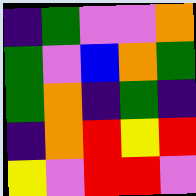[["indigo", "green", "violet", "violet", "orange"], ["green", "violet", "blue", "orange", "green"], ["green", "orange", "indigo", "green", "indigo"], ["indigo", "orange", "red", "yellow", "red"], ["yellow", "violet", "red", "red", "violet"]]